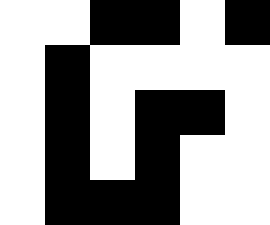[["white", "white", "black", "black", "white", "black"], ["white", "black", "white", "white", "white", "white"], ["white", "black", "white", "black", "black", "white"], ["white", "black", "white", "black", "white", "white"], ["white", "black", "black", "black", "white", "white"]]